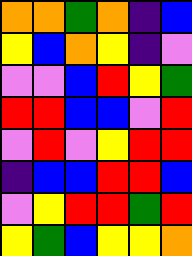[["orange", "orange", "green", "orange", "indigo", "blue"], ["yellow", "blue", "orange", "yellow", "indigo", "violet"], ["violet", "violet", "blue", "red", "yellow", "green"], ["red", "red", "blue", "blue", "violet", "red"], ["violet", "red", "violet", "yellow", "red", "red"], ["indigo", "blue", "blue", "red", "red", "blue"], ["violet", "yellow", "red", "red", "green", "red"], ["yellow", "green", "blue", "yellow", "yellow", "orange"]]